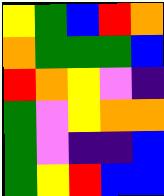[["yellow", "green", "blue", "red", "orange"], ["orange", "green", "green", "green", "blue"], ["red", "orange", "yellow", "violet", "indigo"], ["green", "violet", "yellow", "orange", "orange"], ["green", "violet", "indigo", "indigo", "blue"], ["green", "yellow", "red", "blue", "blue"]]